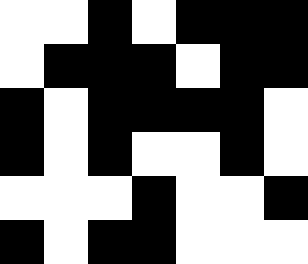[["white", "white", "black", "white", "black", "black", "black"], ["white", "black", "black", "black", "white", "black", "black"], ["black", "white", "black", "black", "black", "black", "white"], ["black", "white", "black", "white", "white", "black", "white"], ["white", "white", "white", "black", "white", "white", "black"], ["black", "white", "black", "black", "white", "white", "white"]]